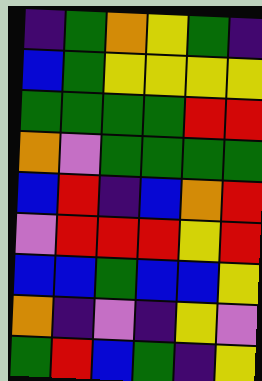[["indigo", "green", "orange", "yellow", "green", "indigo"], ["blue", "green", "yellow", "yellow", "yellow", "yellow"], ["green", "green", "green", "green", "red", "red"], ["orange", "violet", "green", "green", "green", "green"], ["blue", "red", "indigo", "blue", "orange", "red"], ["violet", "red", "red", "red", "yellow", "red"], ["blue", "blue", "green", "blue", "blue", "yellow"], ["orange", "indigo", "violet", "indigo", "yellow", "violet"], ["green", "red", "blue", "green", "indigo", "yellow"]]